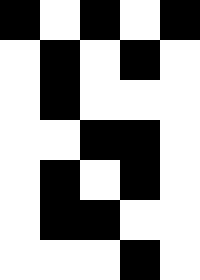[["black", "white", "black", "white", "black"], ["white", "black", "white", "black", "white"], ["white", "black", "white", "white", "white"], ["white", "white", "black", "black", "white"], ["white", "black", "white", "black", "white"], ["white", "black", "black", "white", "white"], ["white", "white", "white", "black", "white"]]